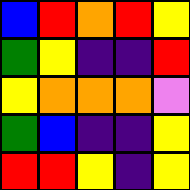[["blue", "red", "orange", "red", "yellow"], ["green", "yellow", "indigo", "indigo", "red"], ["yellow", "orange", "orange", "orange", "violet"], ["green", "blue", "indigo", "indigo", "yellow"], ["red", "red", "yellow", "indigo", "yellow"]]